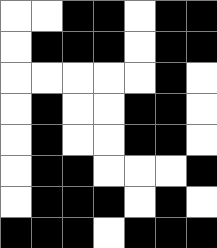[["white", "white", "black", "black", "white", "black", "black"], ["white", "black", "black", "black", "white", "black", "black"], ["white", "white", "white", "white", "white", "black", "white"], ["white", "black", "white", "white", "black", "black", "white"], ["white", "black", "white", "white", "black", "black", "white"], ["white", "black", "black", "white", "white", "white", "black"], ["white", "black", "black", "black", "white", "black", "white"], ["black", "black", "black", "white", "black", "black", "black"]]